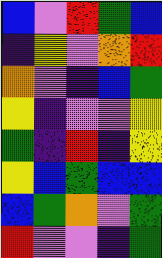[["blue", "violet", "red", "green", "blue"], ["indigo", "yellow", "violet", "orange", "red"], ["orange", "violet", "indigo", "blue", "green"], ["yellow", "indigo", "violet", "violet", "yellow"], ["green", "indigo", "red", "indigo", "yellow"], ["yellow", "blue", "green", "blue", "blue"], ["blue", "green", "orange", "violet", "green"], ["red", "violet", "violet", "indigo", "green"]]